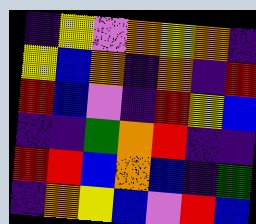[["indigo", "yellow", "violet", "orange", "yellow", "orange", "indigo"], ["yellow", "blue", "orange", "indigo", "orange", "indigo", "red"], ["red", "blue", "violet", "indigo", "red", "yellow", "blue"], ["indigo", "indigo", "green", "orange", "red", "indigo", "indigo"], ["red", "red", "blue", "orange", "blue", "indigo", "green"], ["indigo", "orange", "yellow", "blue", "violet", "red", "blue"]]